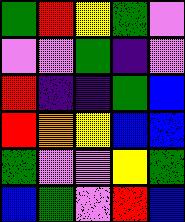[["green", "red", "yellow", "green", "violet"], ["violet", "violet", "green", "indigo", "violet"], ["red", "indigo", "indigo", "green", "blue"], ["red", "orange", "yellow", "blue", "blue"], ["green", "violet", "violet", "yellow", "green"], ["blue", "green", "violet", "red", "blue"]]